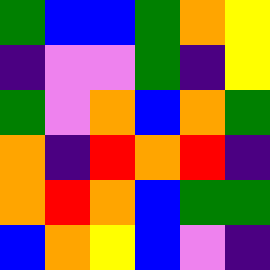[["green", "blue", "blue", "green", "orange", "yellow"], ["indigo", "violet", "violet", "green", "indigo", "yellow"], ["green", "violet", "orange", "blue", "orange", "green"], ["orange", "indigo", "red", "orange", "red", "indigo"], ["orange", "red", "orange", "blue", "green", "green"], ["blue", "orange", "yellow", "blue", "violet", "indigo"]]